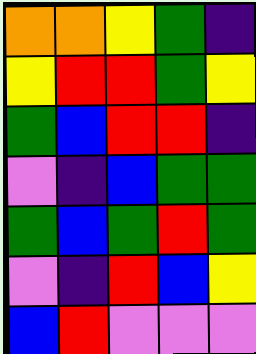[["orange", "orange", "yellow", "green", "indigo"], ["yellow", "red", "red", "green", "yellow"], ["green", "blue", "red", "red", "indigo"], ["violet", "indigo", "blue", "green", "green"], ["green", "blue", "green", "red", "green"], ["violet", "indigo", "red", "blue", "yellow"], ["blue", "red", "violet", "violet", "violet"]]